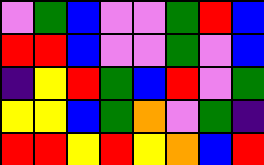[["violet", "green", "blue", "violet", "violet", "green", "red", "blue"], ["red", "red", "blue", "violet", "violet", "green", "violet", "blue"], ["indigo", "yellow", "red", "green", "blue", "red", "violet", "green"], ["yellow", "yellow", "blue", "green", "orange", "violet", "green", "indigo"], ["red", "red", "yellow", "red", "yellow", "orange", "blue", "red"]]